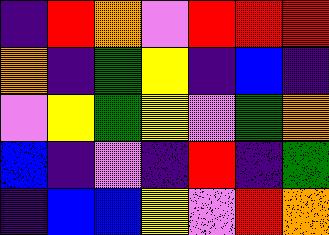[["indigo", "red", "orange", "violet", "red", "red", "red"], ["orange", "indigo", "green", "yellow", "indigo", "blue", "indigo"], ["violet", "yellow", "green", "yellow", "violet", "green", "orange"], ["blue", "indigo", "violet", "indigo", "red", "indigo", "green"], ["indigo", "blue", "blue", "yellow", "violet", "red", "orange"]]